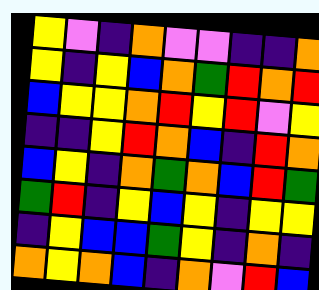[["yellow", "violet", "indigo", "orange", "violet", "violet", "indigo", "indigo", "orange"], ["yellow", "indigo", "yellow", "blue", "orange", "green", "red", "orange", "red"], ["blue", "yellow", "yellow", "orange", "red", "yellow", "red", "violet", "yellow"], ["indigo", "indigo", "yellow", "red", "orange", "blue", "indigo", "red", "orange"], ["blue", "yellow", "indigo", "orange", "green", "orange", "blue", "red", "green"], ["green", "red", "indigo", "yellow", "blue", "yellow", "indigo", "yellow", "yellow"], ["indigo", "yellow", "blue", "blue", "green", "yellow", "indigo", "orange", "indigo"], ["orange", "yellow", "orange", "blue", "indigo", "orange", "violet", "red", "blue"]]